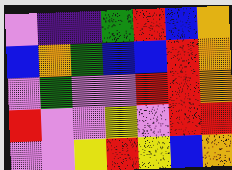[["violet", "indigo", "indigo", "green", "red", "blue", "orange"], ["blue", "orange", "green", "blue", "blue", "red", "orange"], ["violet", "green", "violet", "violet", "red", "red", "orange"], ["red", "violet", "violet", "yellow", "violet", "red", "red"], ["violet", "violet", "yellow", "red", "yellow", "blue", "orange"]]